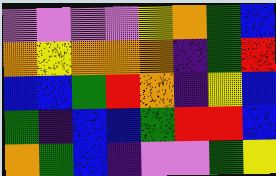[["violet", "violet", "violet", "violet", "yellow", "orange", "green", "blue"], ["orange", "yellow", "orange", "orange", "orange", "indigo", "green", "red"], ["blue", "blue", "green", "red", "orange", "indigo", "yellow", "blue"], ["green", "indigo", "blue", "blue", "green", "red", "red", "blue"], ["orange", "green", "blue", "indigo", "violet", "violet", "green", "yellow"]]